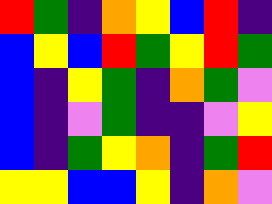[["red", "green", "indigo", "orange", "yellow", "blue", "red", "indigo"], ["blue", "yellow", "blue", "red", "green", "yellow", "red", "green"], ["blue", "indigo", "yellow", "green", "indigo", "orange", "green", "violet"], ["blue", "indigo", "violet", "green", "indigo", "indigo", "violet", "yellow"], ["blue", "indigo", "green", "yellow", "orange", "indigo", "green", "red"], ["yellow", "yellow", "blue", "blue", "yellow", "indigo", "orange", "violet"]]